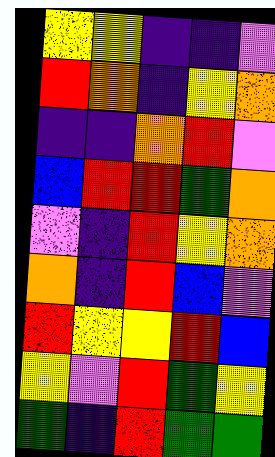[["yellow", "yellow", "indigo", "indigo", "violet"], ["red", "orange", "indigo", "yellow", "orange"], ["indigo", "indigo", "orange", "red", "violet"], ["blue", "red", "red", "green", "orange"], ["violet", "indigo", "red", "yellow", "orange"], ["orange", "indigo", "red", "blue", "violet"], ["red", "yellow", "yellow", "red", "blue"], ["yellow", "violet", "red", "green", "yellow"], ["green", "indigo", "red", "green", "green"]]